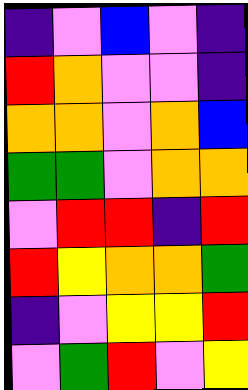[["indigo", "violet", "blue", "violet", "indigo"], ["red", "orange", "violet", "violet", "indigo"], ["orange", "orange", "violet", "orange", "blue"], ["green", "green", "violet", "orange", "orange"], ["violet", "red", "red", "indigo", "red"], ["red", "yellow", "orange", "orange", "green"], ["indigo", "violet", "yellow", "yellow", "red"], ["violet", "green", "red", "violet", "yellow"]]